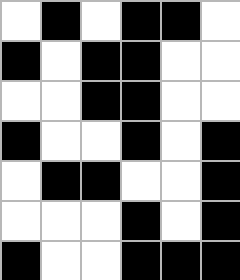[["white", "black", "white", "black", "black", "white"], ["black", "white", "black", "black", "white", "white"], ["white", "white", "black", "black", "white", "white"], ["black", "white", "white", "black", "white", "black"], ["white", "black", "black", "white", "white", "black"], ["white", "white", "white", "black", "white", "black"], ["black", "white", "white", "black", "black", "black"]]